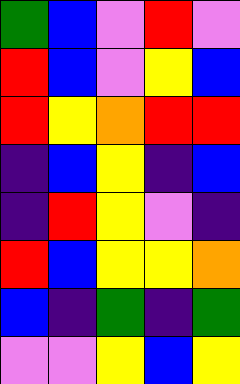[["green", "blue", "violet", "red", "violet"], ["red", "blue", "violet", "yellow", "blue"], ["red", "yellow", "orange", "red", "red"], ["indigo", "blue", "yellow", "indigo", "blue"], ["indigo", "red", "yellow", "violet", "indigo"], ["red", "blue", "yellow", "yellow", "orange"], ["blue", "indigo", "green", "indigo", "green"], ["violet", "violet", "yellow", "blue", "yellow"]]